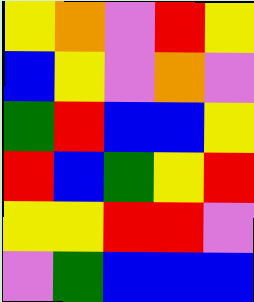[["yellow", "orange", "violet", "red", "yellow"], ["blue", "yellow", "violet", "orange", "violet"], ["green", "red", "blue", "blue", "yellow"], ["red", "blue", "green", "yellow", "red"], ["yellow", "yellow", "red", "red", "violet"], ["violet", "green", "blue", "blue", "blue"]]